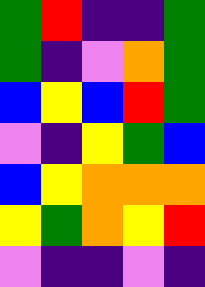[["green", "red", "indigo", "indigo", "green"], ["green", "indigo", "violet", "orange", "green"], ["blue", "yellow", "blue", "red", "green"], ["violet", "indigo", "yellow", "green", "blue"], ["blue", "yellow", "orange", "orange", "orange"], ["yellow", "green", "orange", "yellow", "red"], ["violet", "indigo", "indigo", "violet", "indigo"]]